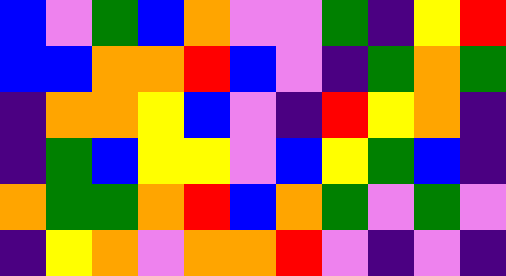[["blue", "violet", "green", "blue", "orange", "violet", "violet", "green", "indigo", "yellow", "red"], ["blue", "blue", "orange", "orange", "red", "blue", "violet", "indigo", "green", "orange", "green"], ["indigo", "orange", "orange", "yellow", "blue", "violet", "indigo", "red", "yellow", "orange", "indigo"], ["indigo", "green", "blue", "yellow", "yellow", "violet", "blue", "yellow", "green", "blue", "indigo"], ["orange", "green", "green", "orange", "red", "blue", "orange", "green", "violet", "green", "violet"], ["indigo", "yellow", "orange", "violet", "orange", "orange", "red", "violet", "indigo", "violet", "indigo"]]